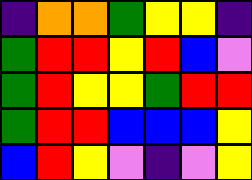[["indigo", "orange", "orange", "green", "yellow", "yellow", "indigo"], ["green", "red", "red", "yellow", "red", "blue", "violet"], ["green", "red", "yellow", "yellow", "green", "red", "red"], ["green", "red", "red", "blue", "blue", "blue", "yellow"], ["blue", "red", "yellow", "violet", "indigo", "violet", "yellow"]]